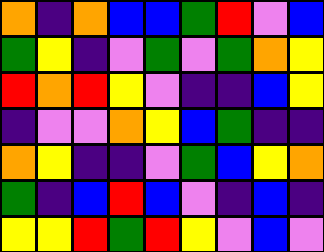[["orange", "indigo", "orange", "blue", "blue", "green", "red", "violet", "blue"], ["green", "yellow", "indigo", "violet", "green", "violet", "green", "orange", "yellow"], ["red", "orange", "red", "yellow", "violet", "indigo", "indigo", "blue", "yellow"], ["indigo", "violet", "violet", "orange", "yellow", "blue", "green", "indigo", "indigo"], ["orange", "yellow", "indigo", "indigo", "violet", "green", "blue", "yellow", "orange"], ["green", "indigo", "blue", "red", "blue", "violet", "indigo", "blue", "indigo"], ["yellow", "yellow", "red", "green", "red", "yellow", "violet", "blue", "violet"]]